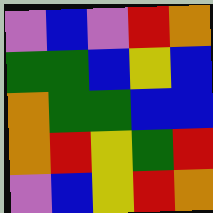[["violet", "blue", "violet", "red", "orange"], ["green", "green", "blue", "yellow", "blue"], ["orange", "green", "green", "blue", "blue"], ["orange", "red", "yellow", "green", "red"], ["violet", "blue", "yellow", "red", "orange"]]